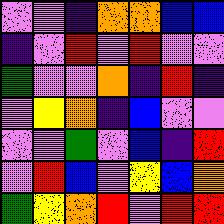[["violet", "violet", "indigo", "orange", "orange", "blue", "blue"], ["indigo", "violet", "red", "violet", "red", "violet", "violet"], ["green", "violet", "violet", "orange", "indigo", "red", "indigo"], ["violet", "yellow", "orange", "indigo", "blue", "violet", "violet"], ["violet", "violet", "green", "violet", "blue", "indigo", "red"], ["violet", "red", "blue", "violet", "yellow", "blue", "orange"], ["green", "yellow", "orange", "red", "violet", "red", "red"]]